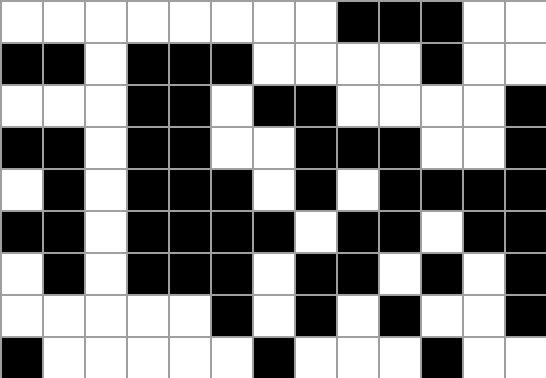[["white", "white", "white", "white", "white", "white", "white", "white", "black", "black", "black", "white", "white"], ["black", "black", "white", "black", "black", "black", "white", "white", "white", "white", "black", "white", "white"], ["white", "white", "white", "black", "black", "white", "black", "black", "white", "white", "white", "white", "black"], ["black", "black", "white", "black", "black", "white", "white", "black", "black", "black", "white", "white", "black"], ["white", "black", "white", "black", "black", "black", "white", "black", "white", "black", "black", "black", "black"], ["black", "black", "white", "black", "black", "black", "black", "white", "black", "black", "white", "black", "black"], ["white", "black", "white", "black", "black", "black", "white", "black", "black", "white", "black", "white", "black"], ["white", "white", "white", "white", "white", "black", "white", "black", "white", "black", "white", "white", "black"], ["black", "white", "white", "white", "white", "white", "black", "white", "white", "white", "black", "white", "white"]]